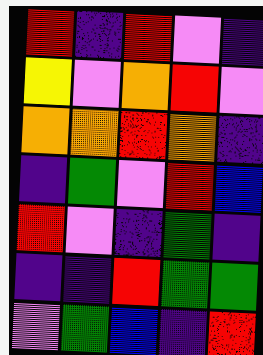[["red", "indigo", "red", "violet", "indigo"], ["yellow", "violet", "orange", "red", "violet"], ["orange", "orange", "red", "orange", "indigo"], ["indigo", "green", "violet", "red", "blue"], ["red", "violet", "indigo", "green", "indigo"], ["indigo", "indigo", "red", "green", "green"], ["violet", "green", "blue", "indigo", "red"]]